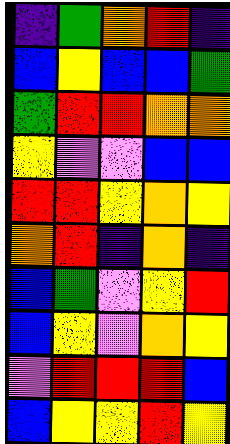[["indigo", "green", "orange", "red", "indigo"], ["blue", "yellow", "blue", "blue", "green"], ["green", "red", "red", "orange", "orange"], ["yellow", "violet", "violet", "blue", "blue"], ["red", "red", "yellow", "orange", "yellow"], ["orange", "red", "indigo", "orange", "indigo"], ["blue", "green", "violet", "yellow", "red"], ["blue", "yellow", "violet", "orange", "yellow"], ["violet", "red", "red", "red", "blue"], ["blue", "yellow", "yellow", "red", "yellow"]]